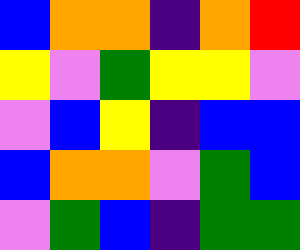[["blue", "orange", "orange", "indigo", "orange", "red"], ["yellow", "violet", "green", "yellow", "yellow", "violet"], ["violet", "blue", "yellow", "indigo", "blue", "blue"], ["blue", "orange", "orange", "violet", "green", "blue"], ["violet", "green", "blue", "indigo", "green", "green"]]